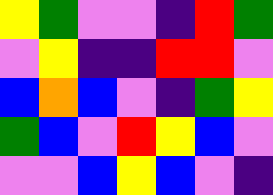[["yellow", "green", "violet", "violet", "indigo", "red", "green"], ["violet", "yellow", "indigo", "indigo", "red", "red", "violet"], ["blue", "orange", "blue", "violet", "indigo", "green", "yellow"], ["green", "blue", "violet", "red", "yellow", "blue", "violet"], ["violet", "violet", "blue", "yellow", "blue", "violet", "indigo"]]